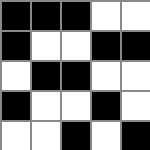[["black", "black", "black", "white", "white"], ["black", "white", "white", "black", "black"], ["white", "black", "black", "white", "white"], ["black", "white", "white", "black", "white"], ["white", "white", "black", "white", "black"]]